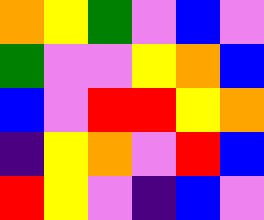[["orange", "yellow", "green", "violet", "blue", "violet"], ["green", "violet", "violet", "yellow", "orange", "blue"], ["blue", "violet", "red", "red", "yellow", "orange"], ["indigo", "yellow", "orange", "violet", "red", "blue"], ["red", "yellow", "violet", "indigo", "blue", "violet"]]